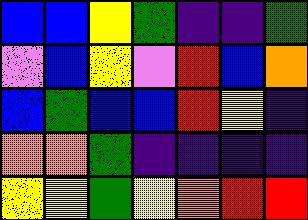[["blue", "blue", "yellow", "green", "indigo", "indigo", "green"], ["violet", "blue", "yellow", "violet", "red", "blue", "orange"], ["blue", "green", "blue", "blue", "red", "yellow", "indigo"], ["orange", "orange", "green", "indigo", "indigo", "indigo", "indigo"], ["yellow", "yellow", "green", "yellow", "orange", "red", "red"]]